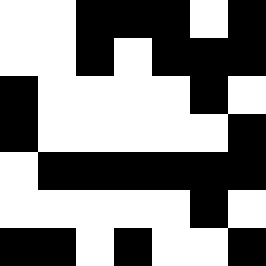[["white", "white", "black", "black", "black", "white", "black"], ["white", "white", "black", "white", "black", "black", "black"], ["black", "white", "white", "white", "white", "black", "white"], ["black", "white", "white", "white", "white", "white", "black"], ["white", "black", "black", "black", "black", "black", "black"], ["white", "white", "white", "white", "white", "black", "white"], ["black", "black", "white", "black", "white", "white", "black"]]